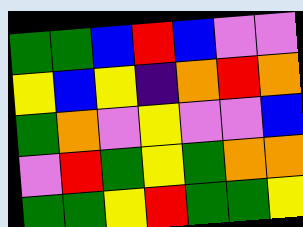[["green", "green", "blue", "red", "blue", "violet", "violet"], ["yellow", "blue", "yellow", "indigo", "orange", "red", "orange"], ["green", "orange", "violet", "yellow", "violet", "violet", "blue"], ["violet", "red", "green", "yellow", "green", "orange", "orange"], ["green", "green", "yellow", "red", "green", "green", "yellow"]]